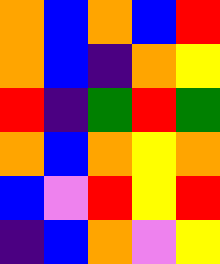[["orange", "blue", "orange", "blue", "red"], ["orange", "blue", "indigo", "orange", "yellow"], ["red", "indigo", "green", "red", "green"], ["orange", "blue", "orange", "yellow", "orange"], ["blue", "violet", "red", "yellow", "red"], ["indigo", "blue", "orange", "violet", "yellow"]]